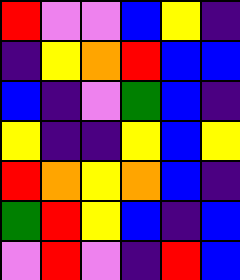[["red", "violet", "violet", "blue", "yellow", "indigo"], ["indigo", "yellow", "orange", "red", "blue", "blue"], ["blue", "indigo", "violet", "green", "blue", "indigo"], ["yellow", "indigo", "indigo", "yellow", "blue", "yellow"], ["red", "orange", "yellow", "orange", "blue", "indigo"], ["green", "red", "yellow", "blue", "indigo", "blue"], ["violet", "red", "violet", "indigo", "red", "blue"]]